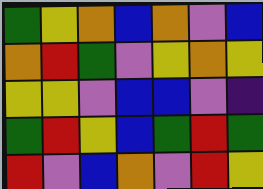[["green", "yellow", "orange", "blue", "orange", "violet", "blue"], ["orange", "red", "green", "violet", "yellow", "orange", "yellow"], ["yellow", "yellow", "violet", "blue", "blue", "violet", "indigo"], ["green", "red", "yellow", "blue", "green", "red", "green"], ["red", "violet", "blue", "orange", "violet", "red", "yellow"]]